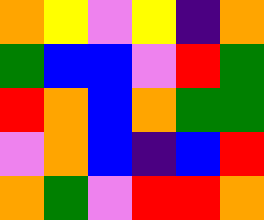[["orange", "yellow", "violet", "yellow", "indigo", "orange"], ["green", "blue", "blue", "violet", "red", "green"], ["red", "orange", "blue", "orange", "green", "green"], ["violet", "orange", "blue", "indigo", "blue", "red"], ["orange", "green", "violet", "red", "red", "orange"]]